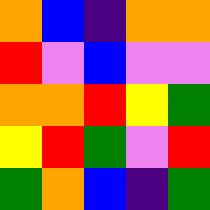[["orange", "blue", "indigo", "orange", "orange"], ["red", "violet", "blue", "violet", "violet"], ["orange", "orange", "red", "yellow", "green"], ["yellow", "red", "green", "violet", "red"], ["green", "orange", "blue", "indigo", "green"]]